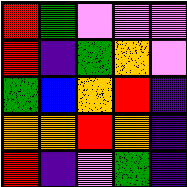[["red", "green", "violet", "violet", "violet"], ["red", "indigo", "green", "orange", "violet"], ["green", "blue", "orange", "red", "indigo"], ["orange", "orange", "red", "orange", "indigo"], ["red", "indigo", "violet", "green", "indigo"]]